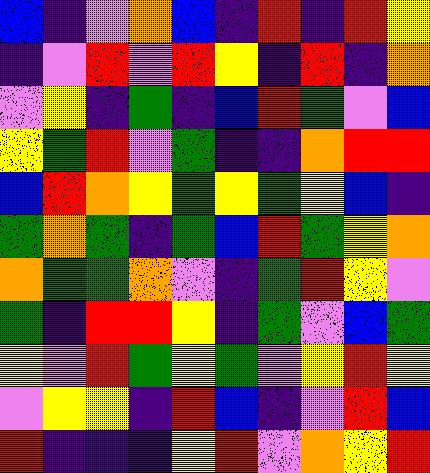[["blue", "indigo", "violet", "orange", "blue", "indigo", "red", "indigo", "red", "yellow"], ["indigo", "violet", "red", "violet", "red", "yellow", "indigo", "red", "indigo", "orange"], ["violet", "yellow", "indigo", "green", "indigo", "blue", "red", "green", "violet", "blue"], ["yellow", "green", "red", "violet", "green", "indigo", "indigo", "orange", "red", "red"], ["blue", "red", "orange", "yellow", "green", "yellow", "green", "yellow", "blue", "indigo"], ["green", "orange", "green", "indigo", "green", "blue", "red", "green", "yellow", "orange"], ["orange", "green", "green", "orange", "violet", "indigo", "green", "red", "yellow", "violet"], ["green", "indigo", "red", "red", "yellow", "indigo", "green", "violet", "blue", "green"], ["yellow", "violet", "red", "green", "yellow", "green", "violet", "yellow", "red", "yellow"], ["violet", "yellow", "yellow", "indigo", "red", "blue", "indigo", "violet", "red", "blue"], ["red", "indigo", "indigo", "indigo", "yellow", "red", "violet", "orange", "yellow", "red"]]